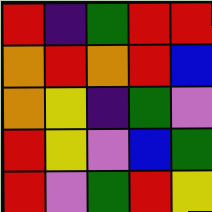[["red", "indigo", "green", "red", "red"], ["orange", "red", "orange", "red", "blue"], ["orange", "yellow", "indigo", "green", "violet"], ["red", "yellow", "violet", "blue", "green"], ["red", "violet", "green", "red", "yellow"]]